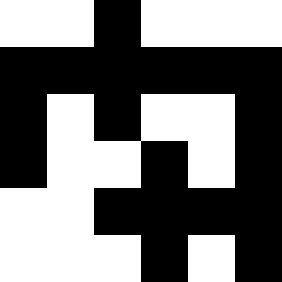[["white", "white", "black", "white", "white", "white"], ["black", "black", "black", "black", "black", "black"], ["black", "white", "black", "white", "white", "black"], ["black", "white", "white", "black", "white", "black"], ["white", "white", "black", "black", "black", "black"], ["white", "white", "white", "black", "white", "black"]]